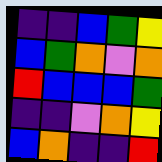[["indigo", "indigo", "blue", "green", "yellow"], ["blue", "green", "orange", "violet", "orange"], ["red", "blue", "blue", "blue", "green"], ["indigo", "indigo", "violet", "orange", "yellow"], ["blue", "orange", "indigo", "indigo", "red"]]